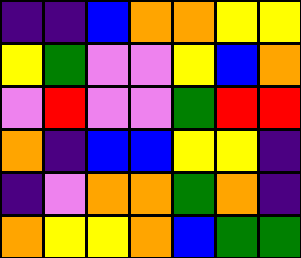[["indigo", "indigo", "blue", "orange", "orange", "yellow", "yellow"], ["yellow", "green", "violet", "violet", "yellow", "blue", "orange"], ["violet", "red", "violet", "violet", "green", "red", "red"], ["orange", "indigo", "blue", "blue", "yellow", "yellow", "indigo"], ["indigo", "violet", "orange", "orange", "green", "orange", "indigo"], ["orange", "yellow", "yellow", "orange", "blue", "green", "green"]]